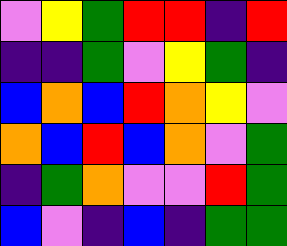[["violet", "yellow", "green", "red", "red", "indigo", "red"], ["indigo", "indigo", "green", "violet", "yellow", "green", "indigo"], ["blue", "orange", "blue", "red", "orange", "yellow", "violet"], ["orange", "blue", "red", "blue", "orange", "violet", "green"], ["indigo", "green", "orange", "violet", "violet", "red", "green"], ["blue", "violet", "indigo", "blue", "indigo", "green", "green"]]